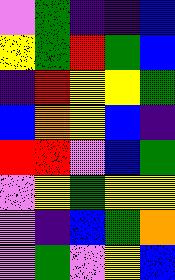[["violet", "green", "indigo", "indigo", "blue"], ["yellow", "green", "red", "green", "blue"], ["indigo", "red", "yellow", "yellow", "green"], ["blue", "orange", "yellow", "blue", "indigo"], ["red", "red", "violet", "blue", "green"], ["violet", "yellow", "green", "yellow", "yellow"], ["violet", "indigo", "blue", "green", "orange"], ["violet", "green", "violet", "yellow", "blue"]]